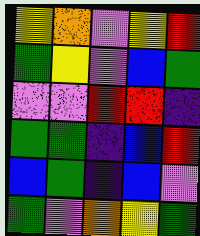[["yellow", "orange", "violet", "yellow", "red"], ["green", "yellow", "violet", "blue", "green"], ["violet", "violet", "red", "red", "indigo"], ["green", "green", "indigo", "blue", "red"], ["blue", "green", "indigo", "blue", "violet"], ["green", "violet", "orange", "yellow", "green"]]